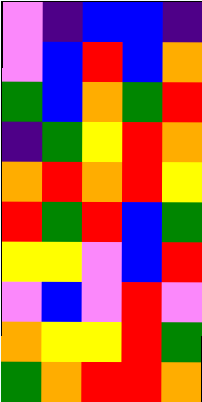[["violet", "indigo", "blue", "blue", "indigo"], ["violet", "blue", "red", "blue", "orange"], ["green", "blue", "orange", "green", "red"], ["indigo", "green", "yellow", "red", "orange"], ["orange", "red", "orange", "red", "yellow"], ["red", "green", "red", "blue", "green"], ["yellow", "yellow", "violet", "blue", "red"], ["violet", "blue", "violet", "red", "violet"], ["orange", "yellow", "yellow", "red", "green"], ["green", "orange", "red", "red", "orange"]]